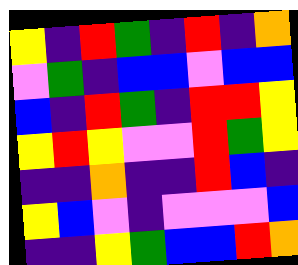[["yellow", "indigo", "red", "green", "indigo", "red", "indigo", "orange"], ["violet", "green", "indigo", "blue", "blue", "violet", "blue", "blue"], ["blue", "indigo", "red", "green", "indigo", "red", "red", "yellow"], ["yellow", "red", "yellow", "violet", "violet", "red", "green", "yellow"], ["indigo", "indigo", "orange", "indigo", "indigo", "red", "blue", "indigo"], ["yellow", "blue", "violet", "indigo", "violet", "violet", "violet", "blue"], ["indigo", "indigo", "yellow", "green", "blue", "blue", "red", "orange"]]